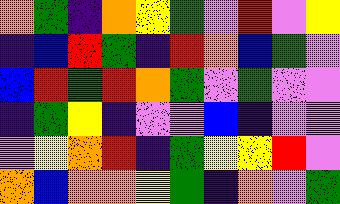[["orange", "green", "indigo", "orange", "yellow", "green", "violet", "red", "violet", "yellow"], ["indigo", "blue", "red", "green", "indigo", "red", "orange", "blue", "green", "violet"], ["blue", "red", "green", "red", "orange", "green", "violet", "green", "violet", "violet"], ["indigo", "green", "yellow", "indigo", "violet", "violet", "blue", "indigo", "violet", "violet"], ["violet", "yellow", "orange", "red", "indigo", "green", "yellow", "yellow", "red", "violet"], ["orange", "blue", "orange", "orange", "yellow", "green", "indigo", "orange", "violet", "green"]]